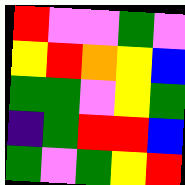[["red", "violet", "violet", "green", "violet"], ["yellow", "red", "orange", "yellow", "blue"], ["green", "green", "violet", "yellow", "green"], ["indigo", "green", "red", "red", "blue"], ["green", "violet", "green", "yellow", "red"]]